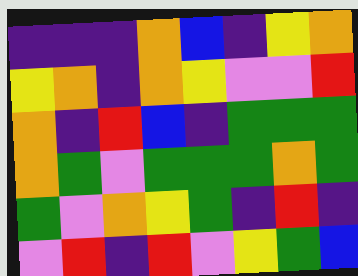[["indigo", "indigo", "indigo", "orange", "blue", "indigo", "yellow", "orange"], ["yellow", "orange", "indigo", "orange", "yellow", "violet", "violet", "red"], ["orange", "indigo", "red", "blue", "indigo", "green", "green", "green"], ["orange", "green", "violet", "green", "green", "green", "orange", "green"], ["green", "violet", "orange", "yellow", "green", "indigo", "red", "indigo"], ["violet", "red", "indigo", "red", "violet", "yellow", "green", "blue"]]